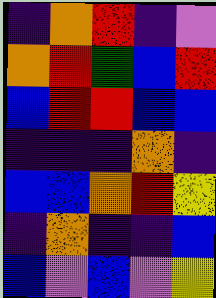[["indigo", "orange", "red", "indigo", "violet"], ["orange", "red", "green", "blue", "red"], ["blue", "red", "red", "blue", "blue"], ["indigo", "indigo", "indigo", "orange", "indigo"], ["blue", "blue", "orange", "red", "yellow"], ["indigo", "orange", "indigo", "indigo", "blue"], ["blue", "violet", "blue", "violet", "yellow"]]